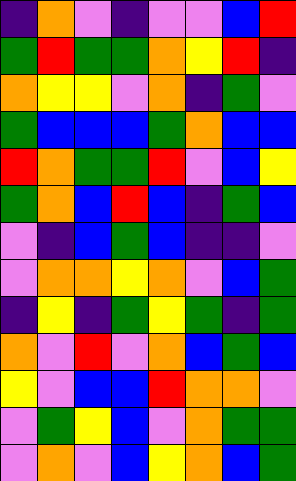[["indigo", "orange", "violet", "indigo", "violet", "violet", "blue", "red"], ["green", "red", "green", "green", "orange", "yellow", "red", "indigo"], ["orange", "yellow", "yellow", "violet", "orange", "indigo", "green", "violet"], ["green", "blue", "blue", "blue", "green", "orange", "blue", "blue"], ["red", "orange", "green", "green", "red", "violet", "blue", "yellow"], ["green", "orange", "blue", "red", "blue", "indigo", "green", "blue"], ["violet", "indigo", "blue", "green", "blue", "indigo", "indigo", "violet"], ["violet", "orange", "orange", "yellow", "orange", "violet", "blue", "green"], ["indigo", "yellow", "indigo", "green", "yellow", "green", "indigo", "green"], ["orange", "violet", "red", "violet", "orange", "blue", "green", "blue"], ["yellow", "violet", "blue", "blue", "red", "orange", "orange", "violet"], ["violet", "green", "yellow", "blue", "violet", "orange", "green", "green"], ["violet", "orange", "violet", "blue", "yellow", "orange", "blue", "green"]]